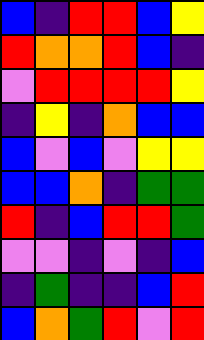[["blue", "indigo", "red", "red", "blue", "yellow"], ["red", "orange", "orange", "red", "blue", "indigo"], ["violet", "red", "red", "red", "red", "yellow"], ["indigo", "yellow", "indigo", "orange", "blue", "blue"], ["blue", "violet", "blue", "violet", "yellow", "yellow"], ["blue", "blue", "orange", "indigo", "green", "green"], ["red", "indigo", "blue", "red", "red", "green"], ["violet", "violet", "indigo", "violet", "indigo", "blue"], ["indigo", "green", "indigo", "indigo", "blue", "red"], ["blue", "orange", "green", "red", "violet", "red"]]